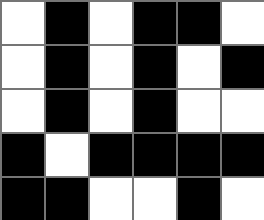[["white", "black", "white", "black", "black", "white"], ["white", "black", "white", "black", "white", "black"], ["white", "black", "white", "black", "white", "white"], ["black", "white", "black", "black", "black", "black"], ["black", "black", "white", "white", "black", "white"]]